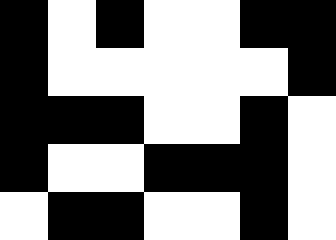[["black", "white", "black", "white", "white", "black", "black"], ["black", "white", "white", "white", "white", "white", "black"], ["black", "black", "black", "white", "white", "black", "white"], ["black", "white", "white", "black", "black", "black", "white"], ["white", "black", "black", "white", "white", "black", "white"]]